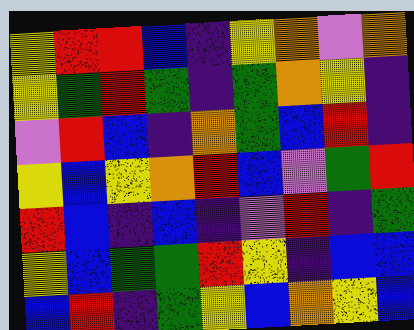[["yellow", "red", "red", "blue", "indigo", "yellow", "orange", "violet", "orange"], ["yellow", "green", "red", "green", "indigo", "green", "orange", "yellow", "indigo"], ["violet", "red", "blue", "indigo", "orange", "green", "blue", "red", "indigo"], ["yellow", "blue", "yellow", "orange", "red", "blue", "violet", "green", "red"], ["red", "blue", "indigo", "blue", "indigo", "violet", "red", "indigo", "green"], ["yellow", "blue", "green", "green", "red", "yellow", "indigo", "blue", "blue"], ["blue", "red", "indigo", "green", "yellow", "blue", "orange", "yellow", "blue"]]